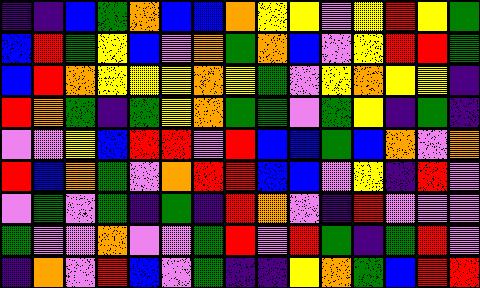[["indigo", "indigo", "blue", "green", "orange", "blue", "blue", "orange", "yellow", "yellow", "violet", "yellow", "red", "yellow", "green"], ["blue", "red", "green", "yellow", "blue", "violet", "orange", "green", "orange", "blue", "violet", "yellow", "red", "red", "green"], ["blue", "red", "orange", "yellow", "yellow", "yellow", "orange", "yellow", "green", "violet", "yellow", "orange", "yellow", "yellow", "indigo"], ["red", "orange", "green", "indigo", "green", "yellow", "orange", "green", "green", "violet", "green", "yellow", "indigo", "green", "indigo"], ["violet", "violet", "yellow", "blue", "red", "red", "violet", "red", "blue", "blue", "green", "blue", "orange", "violet", "orange"], ["red", "blue", "orange", "green", "violet", "orange", "red", "red", "blue", "blue", "violet", "yellow", "indigo", "red", "violet"], ["violet", "green", "violet", "green", "indigo", "green", "indigo", "red", "orange", "violet", "indigo", "red", "violet", "violet", "violet"], ["green", "violet", "violet", "orange", "violet", "violet", "green", "red", "violet", "red", "green", "indigo", "green", "red", "violet"], ["indigo", "orange", "violet", "red", "blue", "violet", "green", "indigo", "indigo", "yellow", "orange", "green", "blue", "red", "red"]]